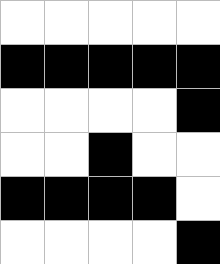[["white", "white", "white", "white", "white"], ["black", "black", "black", "black", "black"], ["white", "white", "white", "white", "black"], ["white", "white", "black", "white", "white"], ["black", "black", "black", "black", "white"], ["white", "white", "white", "white", "black"]]